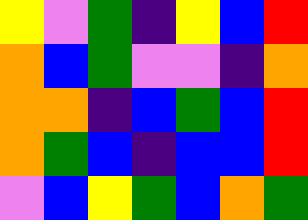[["yellow", "violet", "green", "indigo", "yellow", "blue", "red"], ["orange", "blue", "green", "violet", "violet", "indigo", "orange"], ["orange", "orange", "indigo", "blue", "green", "blue", "red"], ["orange", "green", "blue", "indigo", "blue", "blue", "red"], ["violet", "blue", "yellow", "green", "blue", "orange", "green"]]